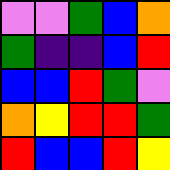[["violet", "violet", "green", "blue", "orange"], ["green", "indigo", "indigo", "blue", "red"], ["blue", "blue", "red", "green", "violet"], ["orange", "yellow", "red", "red", "green"], ["red", "blue", "blue", "red", "yellow"]]